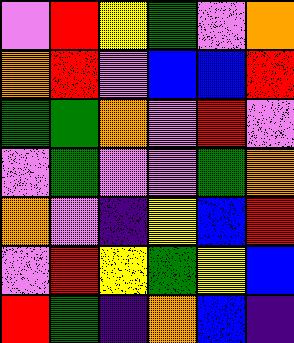[["violet", "red", "yellow", "green", "violet", "orange"], ["orange", "red", "violet", "blue", "blue", "red"], ["green", "green", "orange", "violet", "red", "violet"], ["violet", "green", "violet", "violet", "green", "orange"], ["orange", "violet", "indigo", "yellow", "blue", "red"], ["violet", "red", "yellow", "green", "yellow", "blue"], ["red", "green", "indigo", "orange", "blue", "indigo"]]